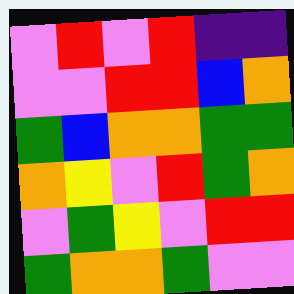[["violet", "red", "violet", "red", "indigo", "indigo"], ["violet", "violet", "red", "red", "blue", "orange"], ["green", "blue", "orange", "orange", "green", "green"], ["orange", "yellow", "violet", "red", "green", "orange"], ["violet", "green", "yellow", "violet", "red", "red"], ["green", "orange", "orange", "green", "violet", "violet"]]